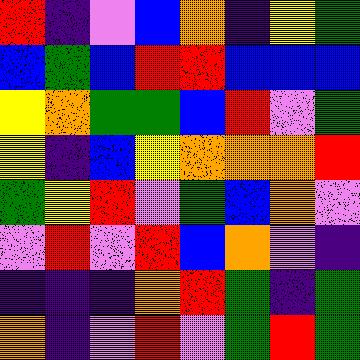[["red", "indigo", "violet", "blue", "orange", "indigo", "yellow", "green"], ["blue", "green", "blue", "red", "red", "blue", "blue", "blue"], ["yellow", "orange", "green", "green", "blue", "red", "violet", "green"], ["yellow", "indigo", "blue", "yellow", "orange", "orange", "orange", "red"], ["green", "yellow", "red", "violet", "green", "blue", "orange", "violet"], ["violet", "red", "violet", "red", "blue", "orange", "violet", "indigo"], ["indigo", "indigo", "indigo", "orange", "red", "green", "indigo", "green"], ["orange", "indigo", "violet", "red", "violet", "green", "red", "green"]]